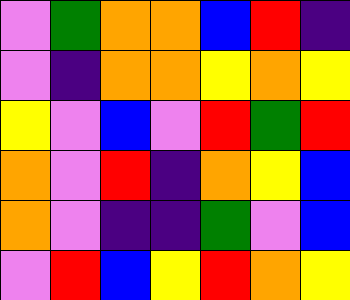[["violet", "green", "orange", "orange", "blue", "red", "indigo"], ["violet", "indigo", "orange", "orange", "yellow", "orange", "yellow"], ["yellow", "violet", "blue", "violet", "red", "green", "red"], ["orange", "violet", "red", "indigo", "orange", "yellow", "blue"], ["orange", "violet", "indigo", "indigo", "green", "violet", "blue"], ["violet", "red", "blue", "yellow", "red", "orange", "yellow"]]